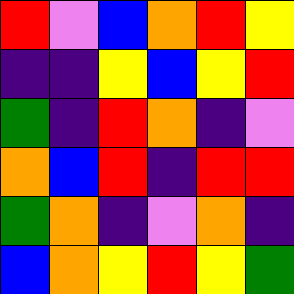[["red", "violet", "blue", "orange", "red", "yellow"], ["indigo", "indigo", "yellow", "blue", "yellow", "red"], ["green", "indigo", "red", "orange", "indigo", "violet"], ["orange", "blue", "red", "indigo", "red", "red"], ["green", "orange", "indigo", "violet", "orange", "indigo"], ["blue", "orange", "yellow", "red", "yellow", "green"]]